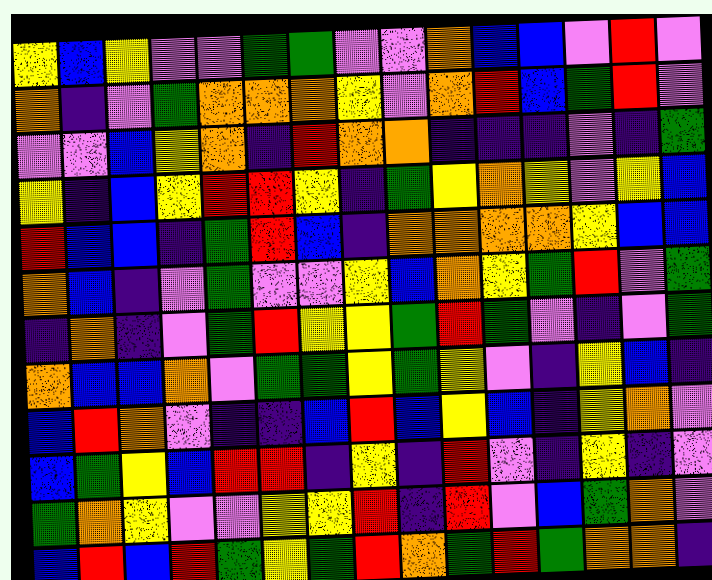[["yellow", "blue", "yellow", "violet", "violet", "green", "green", "violet", "violet", "orange", "blue", "blue", "violet", "red", "violet"], ["orange", "indigo", "violet", "green", "orange", "orange", "orange", "yellow", "violet", "orange", "red", "blue", "green", "red", "violet"], ["violet", "violet", "blue", "yellow", "orange", "indigo", "red", "orange", "orange", "indigo", "indigo", "indigo", "violet", "indigo", "green"], ["yellow", "indigo", "blue", "yellow", "red", "red", "yellow", "indigo", "green", "yellow", "orange", "yellow", "violet", "yellow", "blue"], ["red", "blue", "blue", "indigo", "green", "red", "blue", "indigo", "orange", "orange", "orange", "orange", "yellow", "blue", "blue"], ["orange", "blue", "indigo", "violet", "green", "violet", "violet", "yellow", "blue", "orange", "yellow", "green", "red", "violet", "green"], ["indigo", "orange", "indigo", "violet", "green", "red", "yellow", "yellow", "green", "red", "green", "violet", "indigo", "violet", "green"], ["orange", "blue", "blue", "orange", "violet", "green", "green", "yellow", "green", "yellow", "violet", "indigo", "yellow", "blue", "indigo"], ["blue", "red", "orange", "violet", "indigo", "indigo", "blue", "red", "blue", "yellow", "blue", "indigo", "yellow", "orange", "violet"], ["blue", "green", "yellow", "blue", "red", "red", "indigo", "yellow", "indigo", "red", "violet", "indigo", "yellow", "indigo", "violet"], ["green", "orange", "yellow", "violet", "violet", "yellow", "yellow", "red", "indigo", "red", "violet", "blue", "green", "orange", "violet"], ["blue", "red", "blue", "red", "green", "yellow", "green", "red", "orange", "green", "red", "green", "orange", "orange", "indigo"]]